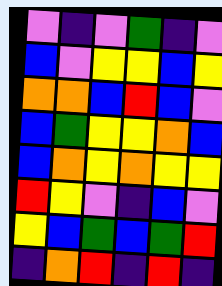[["violet", "indigo", "violet", "green", "indigo", "violet"], ["blue", "violet", "yellow", "yellow", "blue", "yellow"], ["orange", "orange", "blue", "red", "blue", "violet"], ["blue", "green", "yellow", "yellow", "orange", "blue"], ["blue", "orange", "yellow", "orange", "yellow", "yellow"], ["red", "yellow", "violet", "indigo", "blue", "violet"], ["yellow", "blue", "green", "blue", "green", "red"], ["indigo", "orange", "red", "indigo", "red", "indigo"]]